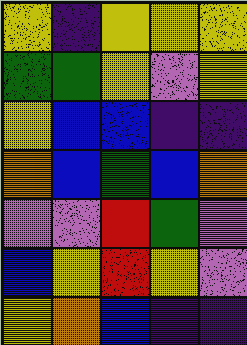[["yellow", "indigo", "yellow", "yellow", "yellow"], ["green", "green", "yellow", "violet", "yellow"], ["yellow", "blue", "blue", "indigo", "indigo"], ["orange", "blue", "green", "blue", "orange"], ["violet", "violet", "red", "green", "violet"], ["blue", "yellow", "red", "yellow", "violet"], ["yellow", "orange", "blue", "indigo", "indigo"]]